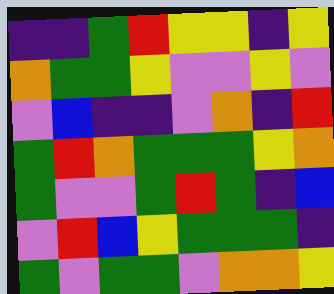[["indigo", "indigo", "green", "red", "yellow", "yellow", "indigo", "yellow"], ["orange", "green", "green", "yellow", "violet", "violet", "yellow", "violet"], ["violet", "blue", "indigo", "indigo", "violet", "orange", "indigo", "red"], ["green", "red", "orange", "green", "green", "green", "yellow", "orange"], ["green", "violet", "violet", "green", "red", "green", "indigo", "blue"], ["violet", "red", "blue", "yellow", "green", "green", "green", "indigo"], ["green", "violet", "green", "green", "violet", "orange", "orange", "yellow"]]